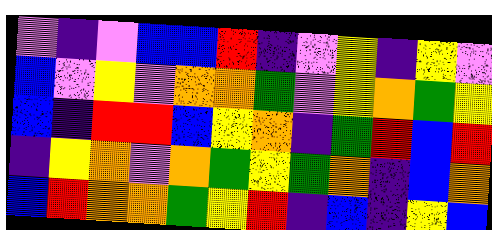[["violet", "indigo", "violet", "blue", "blue", "red", "indigo", "violet", "yellow", "indigo", "yellow", "violet"], ["blue", "violet", "yellow", "violet", "orange", "orange", "green", "violet", "yellow", "orange", "green", "yellow"], ["blue", "indigo", "red", "red", "blue", "yellow", "orange", "indigo", "green", "red", "blue", "red"], ["indigo", "yellow", "orange", "violet", "orange", "green", "yellow", "green", "orange", "indigo", "blue", "orange"], ["blue", "red", "orange", "orange", "green", "yellow", "red", "indigo", "blue", "indigo", "yellow", "blue"]]